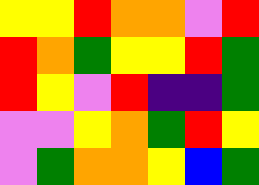[["yellow", "yellow", "red", "orange", "orange", "violet", "red"], ["red", "orange", "green", "yellow", "yellow", "red", "green"], ["red", "yellow", "violet", "red", "indigo", "indigo", "green"], ["violet", "violet", "yellow", "orange", "green", "red", "yellow"], ["violet", "green", "orange", "orange", "yellow", "blue", "green"]]